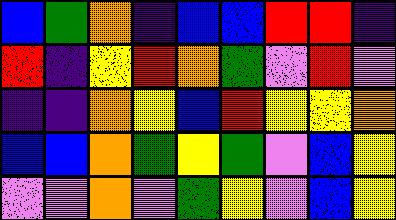[["blue", "green", "orange", "indigo", "blue", "blue", "red", "red", "indigo"], ["red", "indigo", "yellow", "red", "orange", "green", "violet", "red", "violet"], ["indigo", "indigo", "orange", "yellow", "blue", "red", "yellow", "yellow", "orange"], ["blue", "blue", "orange", "green", "yellow", "green", "violet", "blue", "yellow"], ["violet", "violet", "orange", "violet", "green", "yellow", "violet", "blue", "yellow"]]